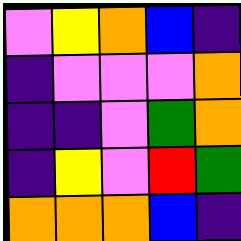[["violet", "yellow", "orange", "blue", "indigo"], ["indigo", "violet", "violet", "violet", "orange"], ["indigo", "indigo", "violet", "green", "orange"], ["indigo", "yellow", "violet", "red", "green"], ["orange", "orange", "orange", "blue", "indigo"]]